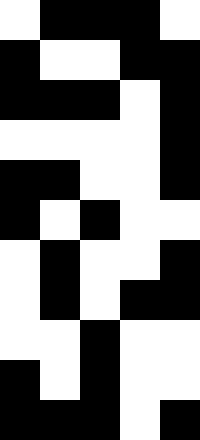[["white", "black", "black", "black", "white"], ["black", "white", "white", "black", "black"], ["black", "black", "black", "white", "black"], ["white", "white", "white", "white", "black"], ["black", "black", "white", "white", "black"], ["black", "white", "black", "white", "white"], ["white", "black", "white", "white", "black"], ["white", "black", "white", "black", "black"], ["white", "white", "black", "white", "white"], ["black", "white", "black", "white", "white"], ["black", "black", "black", "white", "black"]]